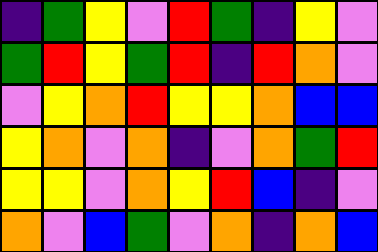[["indigo", "green", "yellow", "violet", "red", "green", "indigo", "yellow", "violet"], ["green", "red", "yellow", "green", "red", "indigo", "red", "orange", "violet"], ["violet", "yellow", "orange", "red", "yellow", "yellow", "orange", "blue", "blue"], ["yellow", "orange", "violet", "orange", "indigo", "violet", "orange", "green", "red"], ["yellow", "yellow", "violet", "orange", "yellow", "red", "blue", "indigo", "violet"], ["orange", "violet", "blue", "green", "violet", "orange", "indigo", "orange", "blue"]]